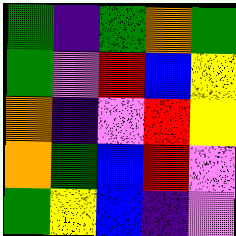[["green", "indigo", "green", "orange", "green"], ["green", "violet", "red", "blue", "yellow"], ["orange", "indigo", "violet", "red", "yellow"], ["orange", "green", "blue", "red", "violet"], ["green", "yellow", "blue", "indigo", "violet"]]